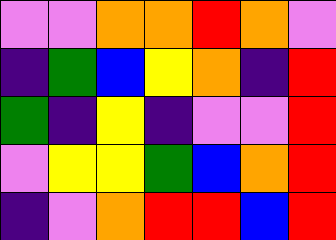[["violet", "violet", "orange", "orange", "red", "orange", "violet"], ["indigo", "green", "blue", "yellow", "orange", "indigo", "red"], ["green", "indigo", "yellow", "indigo", "violet", "violet", "red"], ["violet", "yellow", "yellow", "green", "blue", "orange", "red"], ["indigo", "violet", "orange", "red", "red", "blue", "red"]]